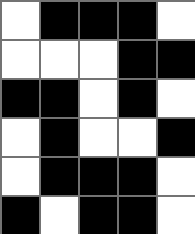[["white", "black", "black", "black", "white"], ["white", "white", "white", "black", "black"], ["black", "black", "white", "black", "white"], ["white", "black", "white", "white", "black"], ["white", "black", "black", "black", "white"], ["black", "white", "black", "black", "white"]]